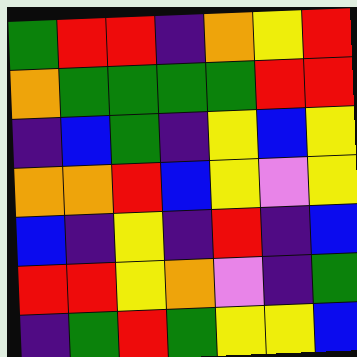[["green", "red", "red", "indigo", "orange", "yellow", "red"], ["orange", "green", "green", "green", "green", "red", "red"], ["indigo", "blue", "green", "indigo", "yellow", "blue", "yellow"], ["orange", "orange", "red", "blue", "yellow", "violet", "yellow"], ["blue", "indigo", "yellow", "indigo", "red", "indigo", "blue"], ["red", "red", "yellow", "orange", "violet", "indigo", "green"], ["indigo", "green", "red", "green", "yellow", "yellow", "blue"]]